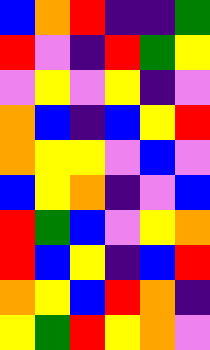[["blue", "orange", "red", "indigo", "indigo", "green"], ["red", "violet", "indigo", "red", "green", "yellow"], ["violet", "yellow", "violet", "yellow", "indigo", "violet"], ["orange", "blue", "indigo", "blue", "yellow", "red"], ["orange", "yellow", "yellow", "violet", "blue", "violet"], ["blue", "yellow", "orange", "indigo", "violet", "blue"], ["red", "green", "blue", "violet", "yellow", "orange"], ["red", "blue", "yellow", "indigo", "blue", "red"], ["orange", "yellow", "blue", "red", "orange", "indigo"], ["yellow", "green", "red", "yellow", "orange", "violet"]]